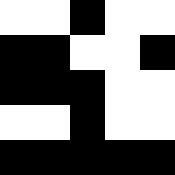[["white", "white", "black", "white", "white"], ["black", "black", "white", "white", "black"], ["black", "black", "black", "white", "white"], ["white", "white", "black", "white", "white"], ["black", "black", "black", "black", "black"]]